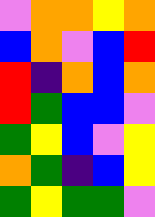[["violet", "orange", "orange", "yellow", "orange"], ["blue", "orange", "violet", "blue", "red"], ["red", "indigo", "orange", "blue", "orange"], ["red", "green", "blue", "blue", "violet"], ["green", "yellow", "blue", "violet", "yellow"], ["orange", "green", "indigo", "blue", "yellow"], ["green", "yellow", "green", "green", "violet"]]